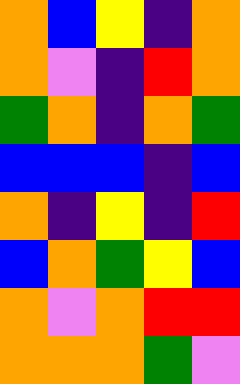[["orange", "blue", "yellow", "indigo", "orange"], ["orange", "violet", "indigo", "red", "orange"], ["green", "orange", "indigo", "orange", "green"], ["blue", "blue", "blue", "indigo", "blue"], ["orange", "indigo", "yellow", "indigo", "red"], ["blue", "orange", "green", "yellow", "blue"], ["orange", "violet", "orange", "red", "red"], ["orange", "orange", "orange", "green", "violet"]]